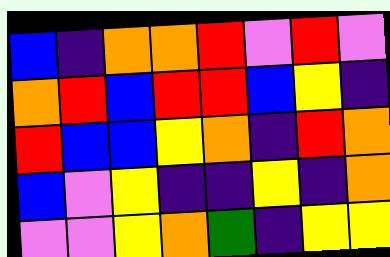[["blue", "indigo", "orange", "orange", "red", "violet", "red", "violet"], ["orange", "red", "blue", "red", "red", "blue", "yellow", "indigo"], ["red", "blue", "blue", "yellow", "orange", "indigo", "red", "orange"], ["blue", "violet", "yellow", "indigo", "indigo", "yellow", "indigo", "orange"], ["violet", "violet", "yellow", "orange", "green", "indigo", "yellow", "yellow"]]